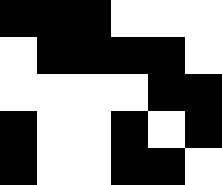[["black", "black", "black", "white", "white", "white"], ["white", "black", "black", "black", "black", "white"], ["white", "white", "white", "white", "black", "black"], ["black", "white", "white", "black", "white", "black"], ["black", "white", "white", "black", "black", "white"]]